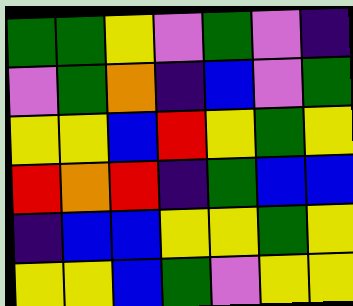[["green", "green", "yellow", "violet", "green", "violet", "indigo"], ["violet", "green", "orange", "indigo", "blue", "violet", "green"], ["yellow", "yellow", "blue", "red", "yellow", "green", "yellow"], ["red", "orange", "red", "indigo", "green", "blue", "blue"], ["indigo", "blue", "blue", "yellow", "yellow", "green", "yellow"], ["yellow", "yellow", "blue", "green", "violet", "yellow", "yellow"]]